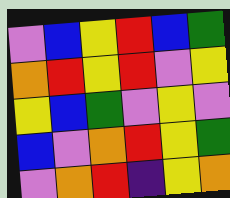[["violet", "blue", "yellow", "red", "blue", "green"], ["orange", "red", "yellow", "red", "violet", "yellow"], ["yellow", "blue", "green", "violet", "yellow", "violet"], ["blue", "violet", "orange", "red", "yellow", "green"], ["violet", "orange", "red", "indigo", "yellow", "orange"]]